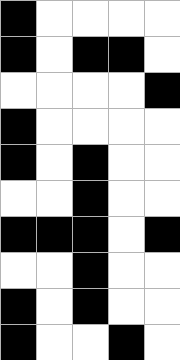[["black", "white", "white", "white", "white"], ["black", "white", "black", "black", "white"], ["white", "white", "white", "white", "black"], ["black", "white", "white", "white", "white"], ["black", "white", "black", "white", "white"], ["white", "white", "black", "white", "white"], ["black", "black", "black", "white", "black"], ["white", "white", "black", "white", "white"], ["black", "white", "black", "white", "white"], ["black", "white", "white", "black", "white"]]